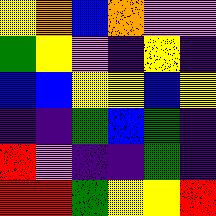[["yellow", "orange", "blue", "orange", "violet", "violet"], ["green", "yellow", "violet", "indigo", "yellow", "indigo"], ["blue", "blue", "yellow", "yellow", "blue", "yellow"], ["indigo", "indigo", "green", "blue", "green", "indigo"], ["red", "violet", "indigo", "indigo", "green", "indigo"], ["red", "red", "green", "yellow", "yellow", "red"]]